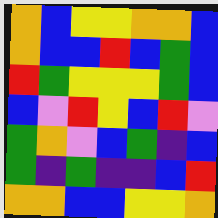[["orange", "blue", "yellow", "yellow", "orange", "orange", "blue"], ["orange", "blue", "blue", "red", "blue", "green", "blue"], ["red", "green", "yellow", "yellow", "yellow", "green", "blue"], ["blue", "violet", "red", "yellow", "blue", "red", "violet"], ["green", "orange", "violet", "blue", "green", "indigo", "blue"], ["green", "indigo", "green", "indigo", "indigo", "blue", "red"], ["orange", "orange", "blue", "blue", "yellow", "yellow", "orange"]]